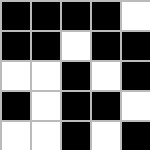[["black", "black", "black", "black", "white"], ["black", "black", "white", "black", "black"], ["white", "white", "black", "white", "black"], ["black", "white", "black", "black", "white"], ["white", "white", "black", "white", "black"]]